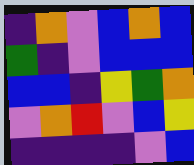[["indigo", "orange", "violet", "blue", "orange", "blue"], ["green", "indigo", "violet", "blue", "blue", "blue"], ["blue", "blue", "indigo", "yellow", "green", "orange"], ["violet", "orange", "red", "violet", "blue", "yellow"], ["indigo", "indigo", "indigo", "indigo", "violet", "blue"]]